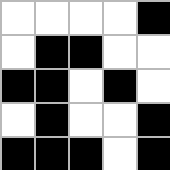[["white", "white", "white", "white", "black"], ["white", "black", "black", "white", "white"], ["black", "black", "white", "black", "white"], ["white", "black", "white", "white", "black"], ["black", "black", "black", "white", "black"]]